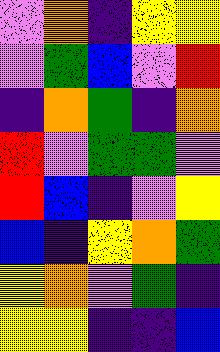[["violet", "orange", "indigo", "yellow", "yellow"], ["violet", "green", "blue", "violet", "red"], ["indigo", "orange", "green", "indigo", "orange"], ["red", "violet", "green", "green", "violet"], ["red", "blue", "indigo", "violet", "yellow"], ["blue", "indigo", "yellow", "orange", "green"], ["yellow", "orange", "violet", "green", "indigo"], ["yellow", "yellow", "indigo", "indigo", "blue"]]